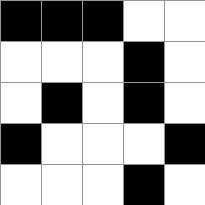[["black", "black", "black", "white", "white"], ["white", "white", "white", "black", "white"], ["white", "black", "white", "black", "white"], ["black", "white", "white", "white", "black"], ["white", "white", "white", "black", "white"]]